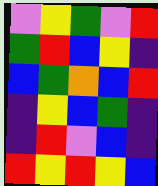[["violet", "yellow", "green", "violet", "red"], ["green", "red", "blue", "yellow", "indigo"], ["blue", "green", "orange", "blue", "red"], ["indigo", "yellow", "blue", "green", "indigo"], ["indigo", "red", "violet", "blue", "indigo"], ["red", "yellow", "red", "yellow", "blue"]]